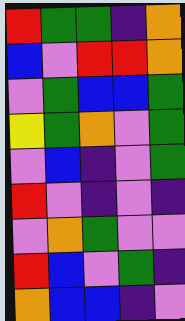[["red", "green", "green", "indigo", "orange"], ["blue", "violet", "red", "red", "orange"], ["violet", "green", "blue", "blue", "green"], ["yellow", "green", "orange", "violet", "green"], ["violet", "blue", "indigo", "violet", "green"], ["red", "violet", "indigo", "violet", "indigo"], ["violet", "orange", "green", "violet", "violet"], ["red", "blue", "violet", "green", "indigo"], ["orange", "blue", "blue", "indigo", "violet"]]